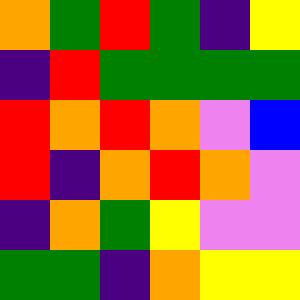[["orange", "green", "red", "green", "indigo", "yellow"], ["indigo", "red", "green", "green", "green", "green"], ["red", "orange", "red", "orange", "violet", "blue"], ["red", "indigo", "orange", "red", "orange", "violet"], ["indigo", "orange", "green", "yellow", "violet", "violet"], ["green", "green", "indigo", "orange", "yellow", "yellow"]]